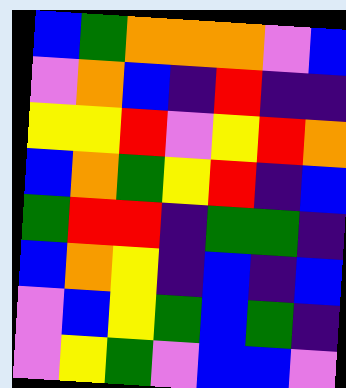[["blue", "green", "orange", "orange", "orange", "violet", "blue"], ["violet", "orange", "blue", "indigo", "red", "indigo", "indigo"], ["yellow", "yellow", "red", "violet", "yellow", "red", "orange"], ["blue", "orange", "green", "yellow", "red", "indigo", "blue"], ["green", "red", "red", "indigo", "green", "green", "indigo"], ["blue", "orange", "yellow", "indigo", "blue", "indigo", "blue"], ["violet", "blue", "yellow", "green", "blue", "green", "indigo"], ["violet", "yellow", "green", "violet", "blue", "blue", "violet"]]